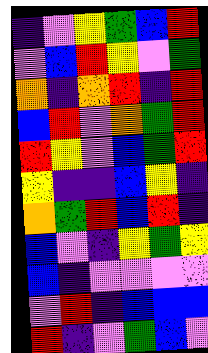[["indigo", "violet", "yellow", "green", "blue", "red"], ["violet", "blue", "red", "yellow", "violet", "green"], ["orange", "indigo", "orange", "red", "indigo", "red"], ["blue", "red", "violet", "orange", "green", "red"], ["red", "yellow", "violet", "blue", "green", "red"], ["yellow", "indigo", "indigo", "blue", "yellow", "indigo"], ["orange", "green", "red", "blue", "red", "indigo"], ["blue", "violet", "indigo", "yellow", "green", "yellow"], ["blue", "indigo", "violet", "violet", "violet", "violet"], ["violet", "red", "indigo", "blue", "blue", "blue"], ["red", "indigo", "violet", "green", "blue", "violet"]]